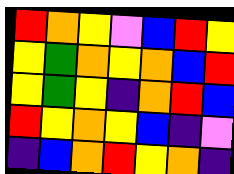[["red", "orange", "yellow", "violet", "blue", "red", "yellow"], ["yellow", "green", "orange", "yellow", "orange", "blue", "red"], ["yellow", "green", "yellow", "indigo", "orange", "red", "blue"], ["red", "yellow", "orange", "yellow", "blue", "indigo", "violet"], ["indigo", "blue", "orange", "red", "yellow", "orange", "indigo"]]